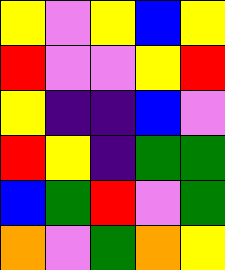[["yellow", "violet", "yellow", "blue", "yellow"], ["red", "violet", "violet", "yellow", "red"], ["yellow", "indigo", "indigo", "blue", "violet"], ["red", "yellow", "indigo", "green", "green"], ["blue", "green", "red", "violet", "green"], ["orange", "violet", "green", "orange", "yellow"]]